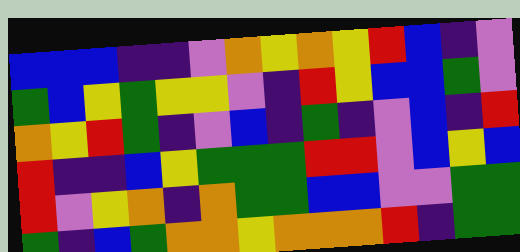[["blue", "blue", "blue", "indigo", "indigo", "violet", "orange", "yellow", "orange", "yellow", "red", "blue", "indigo", "violet"], ["green", "blue", "yellow", "green", "yellow", "yellow", "violet", "indigo", "red", "yellow", "blue", "blue", "green", "violet"], ["orange", "yellow", "red", "green", "indigo", "violet", "blue", "indigo", "green", "indigo", "violet", "blue", "indigo", "red"], ["red", "indigo", "indigo", "blue", "yellow", "green", "green", "green", "red", "red", "violet", "blue", "yellow", "blue"], ["red", "violet", "yellow", "orange", "indigo", "orange", "green", "green", "blue", "blue", "violet", "violet", "green", "green"], ["green", "indigo", "blue", "green", "orange", "orange", "yellow", "orange", "orange", "orange", "red", "indigo", "green", "green"]]